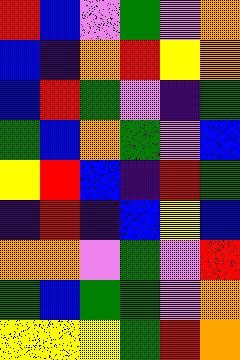[["red", "blue", "violet", "green", "violet", "orange"], ["blue", "indigo", "orange", "red", "yellow", "orange"], ["blue", "red", "green", "violet", "indigo", "green"], ["green", "blue", "orange", "green", "violet", "blue"], ["yellow", "red", "blue", "indigo", "red", "green"], ["indigo", "red", "indigo", "blue", "yellow", "blue"], ["orange", "orange", "violet", "green", "violet", "red"], ["green", "blue", "green", "green", "violet", "orange"], ["yellow", "yellow", "yellow", "green", "red", "orange"]]